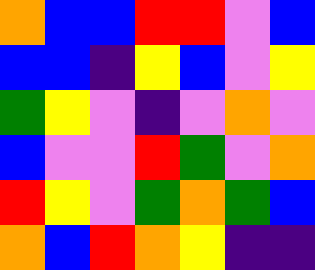[["orange", "blue", "blue", "red", "red", "violet", "blue"], ["blue", "blue", "indigo", "yellow", "blue", "violet", "yellow"], ["green", "yellow", "violet", "indigo", "violet", "orange", "violet"], ["blue", "violet", "violet", "red", "green", "violet", "orange"], ["red", "yellow", "violet", "green", "orange", "green", "blue"], ["orange", "blue", "red", "orange", "yellow", "indigo", "indigo"]]